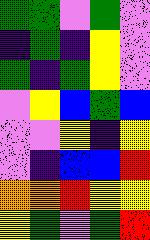[["green", "green", "violet", "green", "violet"], ["indigo", "green", "indigo", "yellow", "violet"], ["green", "indigo", "green", "yellow", "violet"], ["violet", "yellow", "blue", "green", "blue"], ["violet", "violet", "yellow", "indigo", "yellow"], ["violet", "indigo", "blue", "blue", "red"], ["orange", "orange", "red", "yellow", "yellow"], ["yellow", "green", "violet", "green", "red"]]